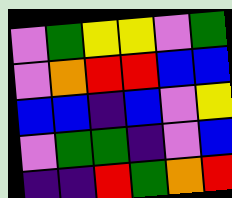[["violet", "green", "yellow", "yellow", "violet", "green"], ["violet", "orange", "red", "red", "blue", "blue"], ["blue", "blue", "indigo", "blue", "violet", "yellow"], ["violet", "green", "green", "indigo", "violet", "blue"], ["indigo", "indigo", "red", "green", "orange", "red"]]